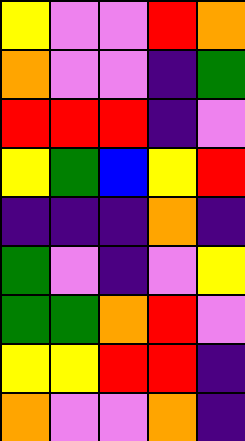[["yellow", "violet", "violet", "red", "orange"], ["orange", "violet", "violet", "indigo", "green"], ["red", "red", "red", "indigo", "violet"], ["yellow", "green", "blue", "yellow", "red"], ["indigo", "indigo", "indigo", "orange", "indigo"], ["green", "violet", "indigo", "violet", "yellow"], ["green", "green", "orange", "red", "violet"], ["yellow", "yellow", "red", "red", "indigo"], ["orange", "violet", "violet", "orange", "indigo"]]